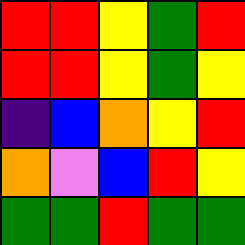[["red", "red", "yellow", "green", "red"], ["red", "red", "yellow", "green", "yellow"], ["indigo", "blue", "orange", "yellow", "red"], ["orange", "violet", "blue", "red", "yellow"], ["green", "green", "red", "green", "green"]]